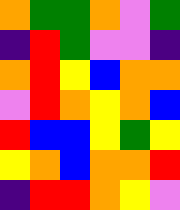[["orange", "green", "green", "orange", "violet", "green"], ["indigo", "red", "green", "violet", "violet", "indigo"], ["orange", "red", "yellow", "blue", "orange", "orange"], ["violet", "red", "orange", "yellow", "orange", "blue"], ["red", "blue", "blue", "yellow", "green", "yellow"], ["yellow", "orange", "blue", "orange", "orange", "red"], ["indigo", "red", "red", "orange", "yellow", "violet"]]